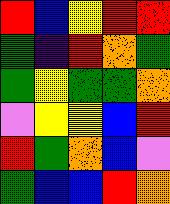[["red", "blue", "yellow", "red", "red"], ["green", "indigo", "red", "orange", "green"], ["green", "yellow", "green", "green", "orange"], ["violet", "yellow", "yellow", "blue", "red"], ["red", "green", "orange", "blue", "violet"], ["green", "blue", "blue", "red", "orange"]]